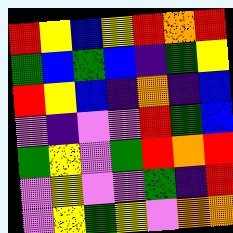[["red", "yellow", "blue", "yellow", "red", "orange", "red"], ["green", "blue", "green", "blue", "indigo", "green", "yellow"], ["red", "yellow", "blue", "indigo", "orange", "indigo", "blue"], ["violet", "indigo", "violet", "violet", "red", "green", "blue"], ["green", "yellow", "violet", "green", "red", "orange", "red"], ["violet", "yellow", "violet", "violet", "green", "indigo", "red"], ["violet", "yellow", "green", "yellow", "violet", "orange", "orange"]]